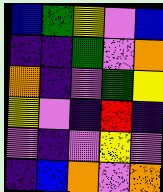[["blue", "green", "yellow", "violet", "blue"], ["indigo", "indigo", "green", "violet", "orange"], ["orange", "indigo", "violet", "green", "yellow"], ["yellow", "violet", "indigo", "red", "indigo"], ["violet", "indigo", "violet", "yellow", "violet"], ["indigo", "blue", "orange", "violet", "orange"]]